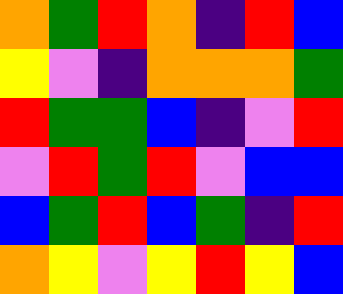[["orange", "green", "red", "orange", "indigo", "red", "blue"], ["yellow", "violet", "indigo", "orange", "orange", "orange", "green"], ["red", "green", "green", "blue", "indigo", "violet", "red"], ["violet", "red", "green", "red", "violet", "blue", "blue"], ["blue", "green", "red", "blue", "green", "indigo", "red"], ["orange", "yellow", "violet", "yellow", "red", "yellow", "blue"]]